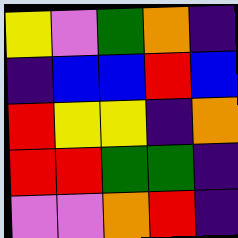[["yellow", "violet", "green", "orange", "indigo"], ["indigo", "blue", "blue", "red", "blue"], ["red", "yellow", "yellow", "indigo", "orange"], ["red", "red", "green", "green", "indigo"], ["violet", "violet", "orange", "red", "indigo"]]